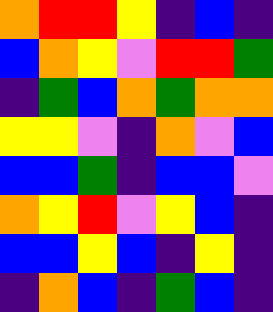[["orange", "red", "red", "yellow", "indigo", "blue", "indigo"], ["blue", "orange", "yellow", "violet", "red", "red", "green"], ["indigo", "green", "blue", "orange", "green", "orange", "orange"], ["yellow", "yellow", "violet", "indigo", "orange", "violet", "blue"], ["blue", "blue", "green", "indigo", "blue", "blue", "violet"], ["orange", "yellow", "red", "violet", "yellow", "blue", "indigo"], ["blue", "blue", "yellow", "blue", "indigo", "yellow", "indigo"], ["indigo", "orange", "blue", "indigo", "green", "blue", "indigo"]]